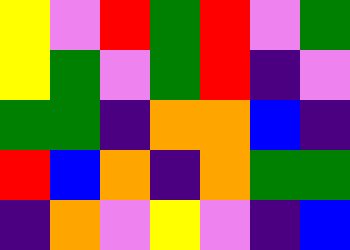[["yellow", "violet", "red", "green", "red", "violet", "green"], ["yellow", "green", "violet", "green", "red", "indigo", "violet"], ["green", "green", "indigo", "orange", "orange", "blue", "indigo"], ["red", "blue", "orange", "indigo", "orange", "green", "green"], ["indigo", "orange", "violet", "yellow", "violet", "indigo", "blue"]]